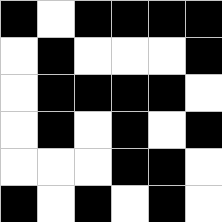[["black", "white", "black", "black", "black", "black"], ["white", "black", "white", "white", "white", "black"], ["white", "black", "black", "black", "black", "white"], ["white", "black", "white", "black", "white", "black"], ["white", "white", "white", "black", "black", "white"], ["black", "white", "black", "white", "black", "white"]]